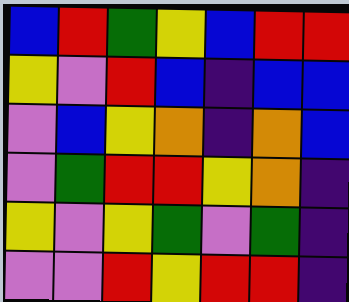[["blue", "red", "green", "yellow", "blue", "red", "red"], ["yellow", "violet", "red", "blue", "indigo", "blue", "blue"], ["violet", "blue", "yellow", "orange", "indigo", "orange", "blue"], ["violet", "green", "red", "red", "yellow", "orange", "indigo"], ["yellow", "violet", "yellow", "green", "violet", "green", "indigo"], ["violet", "violet", "red", "yellow", "red", "red", "indigo"]]